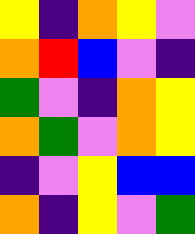[["yellow", "indigo", "orange", "yellow", "violet"], ["orange", "red", "blue", "violet", "indigo"], ["green", "violet", "indigo", "orange", "yellow"], ["orange", "green", "violet", "orange", "yellow"], ["indigo", "violet", "yellow", "blue", "blue"], ["orange", "indigo", "yellow", "violet", "green"]]